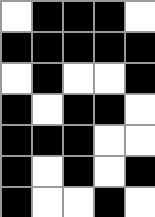[["white", "black", "black", "black", "white"], ["black", "black", "black", "black", "black"], ["white", "black", "white", "white", "black"], ["black", "white", "black", "black", "white"], ["black", "black", "black", "white", "white"], ["black", "white", "black", "white", "black"], ["black", "white", "white", "black", "white"]]